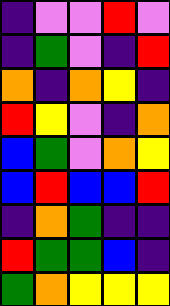[["indigo", "violet", "violet", "red", "violet"], ["indigo", "green", "violet", "indigo", "red"], ["orange", "indigo", "orange", "yellow", "indigo"], ["red", "yellow", "violet", "indigo", "orange"], ["blue", "green", "violet", "orange", "yellow"], ["blue", "red", "blue", "blue", "red"], ["indigo", "orange", "green", "indigo", "indigo"], ["red", "green", "green", "blue", "indigo"], ["green", "orange", "yellow", "yellow", "yellow"]]